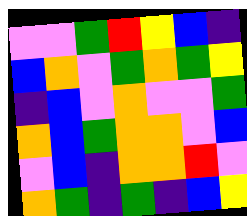[["violet", "violet", "green", "red", "yellow", "blue", "indigo"], ["blue", "orange", "violet", "green", "orange", "green", "yellow"], ["indigo", "blue", "violet", "orange", "violet", "violet", "green"], ["orange", "blue", "green", "orange", "orange", "violet", "blue"], ["violet", "blue", "indigo", "orange", "orange", "red", "violet"], ["orange", "green", "indigo", "green", "indigo", "blue", "yellow"]]